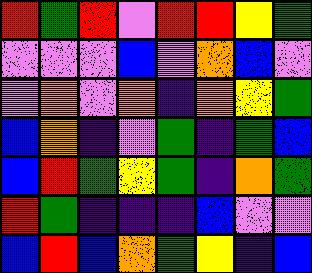[["red", "green", "red", "violet", "red", "red", "yellow", "green"], ["violet", "violet", "violet", "blue", "violet", "orange", "blue", "violet"], ["violet", "orange", "violet", "orange", "indigo", "orange", "yellow", "green"], ["blue", "orange", "indigo", "violet", "green", "indigo", "green", "blue"], ["blue", "red", "green", "yellow", "green", "indigo", "orange", "green"], ["red", "green", "indigo", "indigo", "indigo", "blue", "violet", "violet"], ["blue", "red", "blue", "orange", "green", "yellow", "indigo", "blue"]]